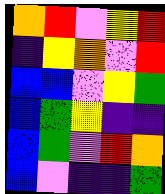[["orange", "red", "violet", "yellow", "red"], ["indigo", "yellow", "orange", "violet", "red"], ["blue", "blue", "violet", "yellow", "green"], ["blue", "green", "yellow", "indigo", "indigo"], ["blue", "green", "violet", "red", "orange"], ["blue", "violet", "indigo", "indigo", "green"]]